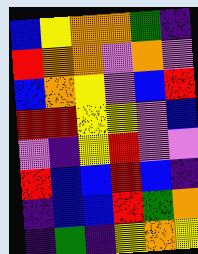[["blue", "yellow", "orange", "orange", "green", "indigo"], ["red", "orange", "orange", "violet", "orange", "violet"], ["blue", "orange", "yellow", "violet", "blue", "red"], ["red", "red", "yellow", "yellow", "violet", "blue"], ["violet", "indigo", "yellow", "red", "violet", "violet"], ["red", "blue", "blue", "red", "blue", "indigo"], ["indigo", "blue", "blue", "red", "green", "orange"], ["indigo", "green", "indigo", "yellow", "orange", "yellow"]]